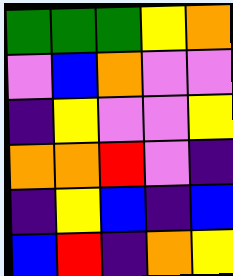[["green", "green", "green", "yellow", "orange"], ["violet", "blue", "orange", "violet", "violet"], ["indigo", "yellow", "violet", "violet", "yellow"], ["orange", "orange", "red", "violet", "indigo"], ["indigo", "yellow", "blue", "indigo", "blue"], ["blue", "red", "indigo", "orange", "yellow"]]